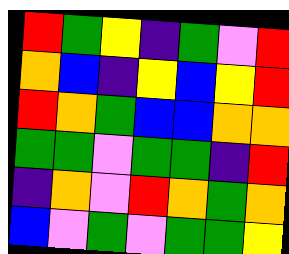[["red", "green", "yellow", "indigo", "green", "violet", "red"], ["orange", "blue", "indigo", "yellow", "blue", "yellow", "red"], ["red", "orange", "green", "blue", "blue", "orange", "orange"], ["green", "green", "violet", "green", "green", "indigo", "red"], ["indigo", "orange", "violet", "red", "orange", "green", "orange"], ["blue", "violet", "green", "violet", "green", "green", "yellow"]]